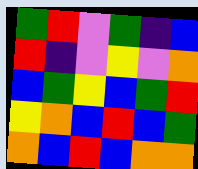[["green", "red", "violet", "green", "indigo", "blue"], ["red", "indigo", "violet", "yellow", "violet", "orange"], ["blue", "green", "yellow", "blue", "green", "red"], ["yellow", "orange", "blue", "red", "blue", "green"], ["orange", "blue", "red", "blue", "orange", "orange"]]